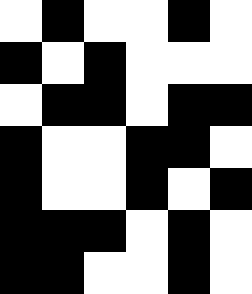[["white", "black", "white", "white", "black", "white"], ["black", "white", "black", "white", "white", "white"], ["white", "black", "black", "white", "black", "black"], ["black", "white", "white", "black", "black", "white"], ["black", "white", "white", "black", "white", "black"], ["black", "black", "black", "white", "black", "white"], ["black", "black", "white", "white", "black", "white"]]